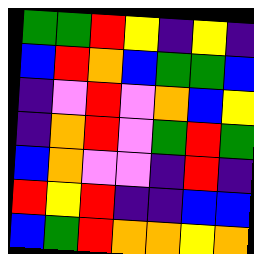[["green", "green", "red", "yellow", "indigo", "yellow", "indigo"], ["blue", "red", "orange", "blue", "green", "green", "blue"], ["indigo", "violet", "red", "violet", "orange", "blue", "yellow"], ["indigo", "orange", "red", "violet", "green", "red", "green"], ["blue", "orange", "violet", "violet", "indigo", "red", "indigo"], ["red", "yellow", "red", "indigo", "indigo", "blue", "blue"], ["blue", "green", "red", "orange", "orange", "yellow", "orange"]]